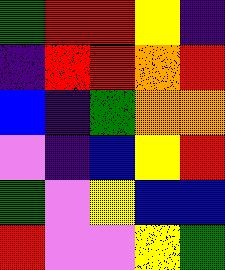[["green", "red", "red", "yellow", "indigo"], ["indigo", "red", "red", "orange", "red"], ["blue", "indigo", "green", "orange", "orange"], ["violet", "indigo", "blue", "yellow", "red"], ["green", "violet", "yellow", "blue", "blue"], ["red", "violet", "violet", "yellow", "green"]]